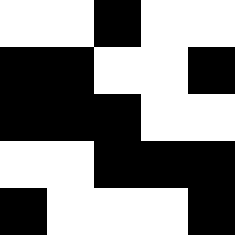[["white", "white", "black", "white", "white"], ["black", "black", "white", "white", "black"], ["black", "black", "black", "white", "white"], ["white", "white", "black", "black", "black"], ["black", "white", "white", "white", "black"]]